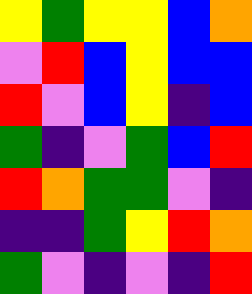[["yellow", "green", "yellow", "yellow", "blue", "orange"], ["violet", "red", "blue", "yellow", "blue", "blue"], ["red", "violet", "blue", "yellow", "indigo", "blue"], ["green", "indigo", "violet", "green", "blue", "red"], ["red", "orange", "green", "green", "violet", "indigo"], ["indigo", "indigo", "green", "yellow", "red", "orange"], ["green", "violet", "indigo", "violet", "indigo", "red"]]